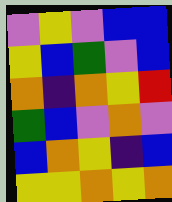[["violet", "yellow", "violet", "blue", "blue"], ["yellow", "blue", "green", "violet", "blue"], ["orange", "indigo", "orange", "yellow", "red"], ["green", "blue", "violet", "orange", "violet"], ["blue", "orange", "yellow", "indigo", "blue"], ["yellow", "yellow", "orange", "yellow", "orange"]]